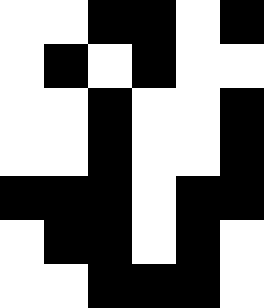[["white", "white", "black", "black", "white", "black"], ["white", "black", "white", "black", "white", "white"], ["white", "white", "black", "white", "white", "black"], ["white", "white", "black", "white", "white", "black"], ["black", "black", "black", "white", "black", "black"], ["white", "black", "black", "white", "black", "white"], ["white", "white", "black", "black", "black", "white"]]